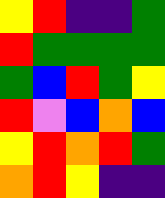[["yellow", "red", "indigo", "indigo", "green"], ["red", "green", "green", "green", "green"], ["green", "blue", "red", "green", "yellow"], ["red", "violet", "blue", "orange", "blue"], ["yellow", "red", "orange", "red", "green"], ["orange", "red", "yellow", "indigo", "indigo"]]